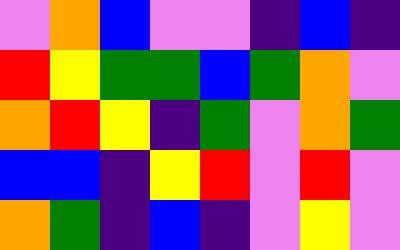[["violet", "orange", "blue", "violet", "violet", "indigo", "blue", "indigo"], ["red", "yellow", "green", "green", "blue", "green", "orange", "violet"], ["orange", "red", "yellow", "indigo", "green", "violet", "orange", "green"], ["blue", "blue", "indigo", "yellow", "red", "violet", "red", "violet"], ["orange", "green", "indigo", "blue", "indigo", "violet", "yellow", "violet"]]